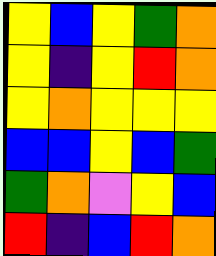[["yellow", "blue", "yellow", "green", "orange"], ["yellow", "indigo", "yellow", "red", "orange"], ["yellow", "orange", "yellow", "yellow", "yellow"], ["blue", "blue", "yellow", "blue", "green"], ["green", "orange", "violet", "yellow", "blue"], ["red", "indigo", "blue", "red", "orange"]]